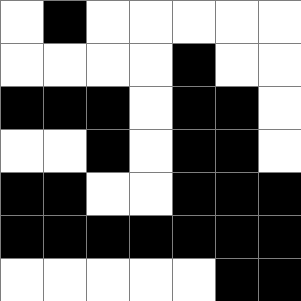[["white", "black", "white", "white", "white", "white", "white"], ["white", "white", "white", "white", "black", "white", "white"], ["black", "black", "black", "white", "black", "black", "white"], ["white", "white", "black", "white", "black", "black", "white"], ["black", "black", "white", "white", "black", "black", "black"], ["black", "black", "black", "black", "black", "black", "black"], ["white", "white", "white", "white", "white", "black", "black"]]